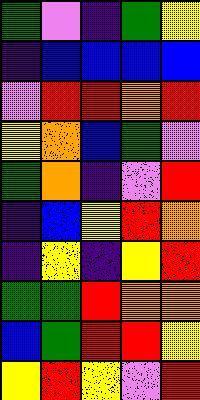[["green", "violet", "indigo", "green", "yellow"], ["indigo", "blue", "blue", "blue", "blue"], ["violet", "red", "red", "orange", "red"], ["yellow", "orange", "blue", "green", "violet"], ["green", "orange", "indigo", "violet", "red"], ["indigo", "blue", "yellow", "red", "orange"], ["indigo", "yellow", "indigo", "yellow", "red"], ["green", "green", "red", "orange", "orange"], ["blue", "green", "red", "red", "yellow"], ["yellow", "red", "yellow", "violet", "red"]]